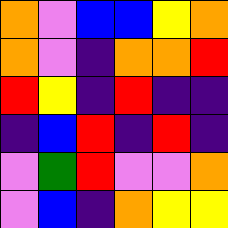[["orange", "violet", "blue", "blue", "yellow", "orange"], ["orange", "violet", "indigo", "orange", "orange", "red"], ["red", "yellow", "indigo", "red", "indigo", "indigo"], ["indigo", "blue", "red", "indigo", "red", "indigo"], ["violet", "green", "red", "violet", "violet", "orange"], ["violet", "blue", "indigo", "orange", "yellow", "yellow"]]